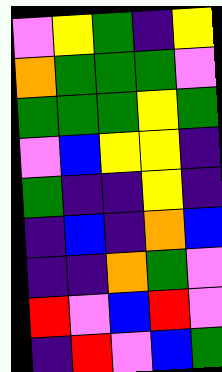[["violet", "yellow", "green", "indigo", "yellow"], ["orange", "green", "green", "green", "violet"], ["green", "green", "green", "yellow", "green"], ["violet", "blue", "yellow", "yellow", "indigo"], ["green", "indigo", "indigo", "yellow", "indigo"], ["indigo", "blue", "indigo", "orange", "blue"], ["indigo", "indigo", "orange", "green", "violet"], ["red", "violet", "blue", "red", "violet"], ["indigo", "red", "violet", "blue", "green"]]